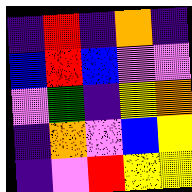[["indigo", "red", "indigo", "orange", "indigo"], ["blue", "red", "blue", "violet", "violet"], ["violet", "green", "indigo", "yellow", "orange"], ["indigo", "orange", "violet", "blue", "yellow"], ["indigo", "violet", "red", "yellow", "yellow"]]